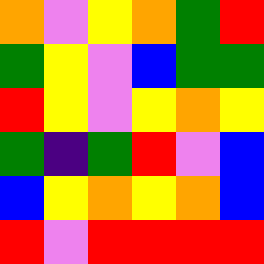[["orange", "violet", "yellow", "orange", "green", "red"], ["green", "yellow", "violet", "blue", "green", "green"], ["red", "yellow", "violet", "yellow", "orange", "yellow"], ["green", "indigo", "green", "red", "violet", "blue"], ["blue", "yellow", "orange", "yellow", "orange", "blue"], ["red", "violet", "red", "red", "red", "red"]]